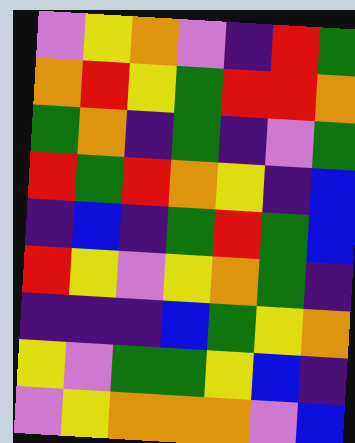[["violet", "yellow", "orange", "violet", "indigo", "red", "green"], ["orange", "red", "yellow", "green", "red", "red", "orange"], ["green", "orange", "indigo", "green", "indigo", "violet", "green"], ["red", "green", "red", "orange", "yellow", "indigo", "blue"], ["indigo", "blue", "indigo", "green", "red", "green", "blue"], ["red", "yellow", "violet", "yellow", "orange", "green", "indigo"], ["indigo", "indigo", "indigo", "blue", "green", "yellow", "orange"], ["yellow", "violet", "green", "green", "yellow", "blue", "indigo"], ["violet", "yellow", "orange", "orange", "orange", "violet", "blue"]]